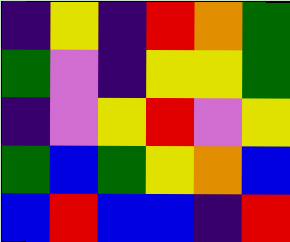[["indigo", "yellow", "indigo", "red", "orange", "green"], ["green", "violet", "indigo", "yellow", "yellow", "green"], ["indigo", "violet", "yellow", "red", "violet", "yellow"], ["green", "blue", "green", "yellow", "orange", "blue"], ["blue", "red", "blue", "blue", "indigo", "red"]]